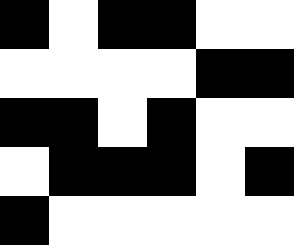[["black", "white", "black", "black", "white", "white"], ["white", "white", "white", "white", "black", "black"], ["black", "black", "white", "black", "white", "white"], ["white", "black", "black", "black", "white", "black"], ["black", "white", "white", "white", "white", "white"]]